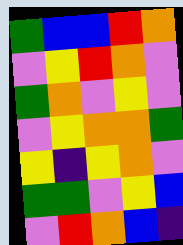[["green", "blue", "blue", "red", "orange"], ["violet", "yellow", "red", "orange", "violet"], ["green", "orange", "violet", "yellow", "violet"], ["violet", "yellow", "orange", "orange", "green"], ["yellow", "indigo", "yellow", "orange", "violet"], ["green", "green", "violet", "yellow", "blue"], ["violet", "red", "orange", "blue", "indigo"]]